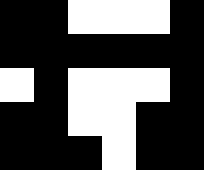[["black", "black", "white", "white", "white", "black"], ["black", "black", "black", "black", "black", "black"], ["white", "black", "white", "white", "white", "black"], ["black", "black", "white", "white", "black", "black"], ["black", "black", "black", "white", "black", "black"]]